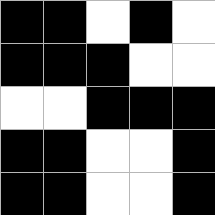[["black", "black", "white", "black", "white"], ["black", "black", "black", "white", "white"], ["white", "white", "black", "black", "black"], ["black", "black", "white", "white", "black"], ["black", "black", "white", "white", "black"]]